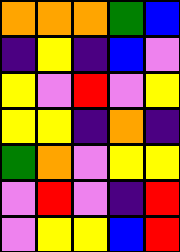[["orange", "orange", "orange", "green", "blue"], ["indigo", "yellow", "indigo", "blue", "violet"], ["yellow", "violet", "red", "violet", "yellow"], ["yellow", "yellow", "indigo", "orange", "indigo"], ["green", "orange", "violet", "yellow", "yellow"], ["violet", "red", "violet", "indigo", "red"], ["violet", "yellow", "yellow", "blue", "red"]]